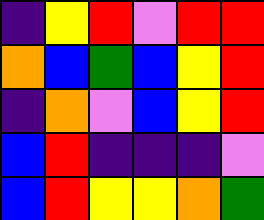[["indigo", "yellow", "red", "violet", "red", "red"], ["orange", "blue", "green", "blue", "yellow", "red"], ["indigo", "orange", "violet", "blue", "yellow", "red"], ["blue", "red", "indigo", "indigo", "indigo", "violet"], ["blue", "red", "yellow", "yellow", "orange", "green"]]